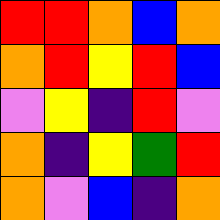[["red", "red", "orange", "blue", "orange"], ["orange", "red", "yellow", "red", "blue"], ["violet", "yellow", "indigo", "red", "violet"], ["orange", "indigo", "yellow", "green", "red"], ["orange", "violet", "blue", "indigo", "orange"]]